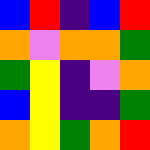[["blue", "red", "indigo", "blue", "red"], ["orange", "violet", "orange", "orange", "green"], ["green", "yellow", "indigo", "violet", "orange"], ["blue", "yellow", "indigo", "indigo", "green"], ["orange", "yellow", "green", "orange", "red"]]